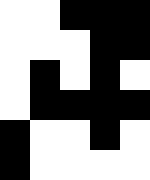[["white", "white", "black", "black", "black"], ["white", "white", "white", "black", "black"], ["white", "black", "white", "black", "white"], ["white", "black", "black", "black", "black"], ["black", "white", "white", "black", "white"], ["black", "white", "white", "white", "white"]]